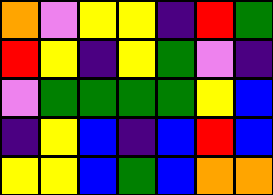[["orange", "violet", "yellow", "yellow", "indigo", "red", "green"], ["red", "yellow", "indigo", "yellow", "green", "violet", "indigo"], ["violet", "green", "green", "green", "green", "yellow", "blue"], ["indigo", "yellow", "blue", "indigo", "blue", "red", "blue"], ["yellow", "yellow", "blue", "green", "blue", "orange", "orange"]]